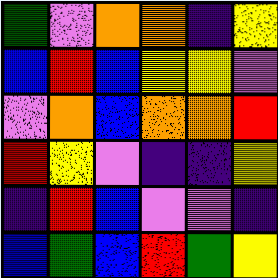[["green", "violet", "orange", "orange", "indigo", "yellow"], ["blue", "red", "blue", "yellow", "yellow", "violet"], ["violet", "orange", "blue", "orange", "orange", "red"], ["red", "yellow", "violet", "indigo", "indigo", "yellow"], ["indigo", "red", "blue", "violet", "violet", "indigo"], ["blue", "green", "blue", "red", "green", "yellow"]]